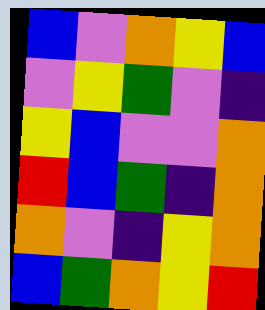[["blue", "violet", "orange", "yellow", "blue"], ["violet", "yellow", "green", "violet", "indigo"], ["yellow", "blue", "violet", "violet", "orange"], ["red", "blue", "green", "indigo", "orange"], ["orange", "violet", "indigo", "yellow", "orange"], ["blue", "green", "orange", "yellow", "red"]]